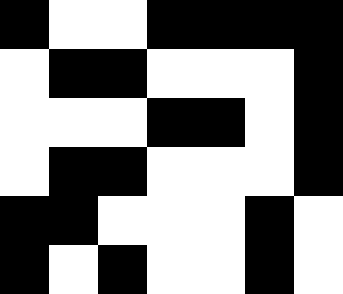[["black", "white", "white", "black", "black", "black", "black"], ["white", "black", "black", "white", "white", "white", "black"], ["white", "white", "white", "black", "black", "white", "black"], ["white", "black", "black", "white", "white", "white", "black"], ["black", "black", "white", "white", "white", "black", "white"], ["black", "white", "black", "white", "white", "black", "white"]]